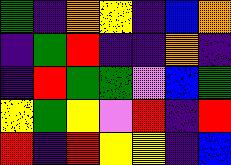[["green", "indigo", "orange", "yellow", "indigo", "blue", "orange"], ["indigo", "green", "red", "indigo", "indigo", "orange", "indigo"], ["indigo", "red", "green", "green", "violet", "blue", "green"], ["yellow", "green", "yellow", "violet", "red", "indigo", "red"], ["red", "indigo", "red", "yellow", "yellow", "indigo", "blue"]]